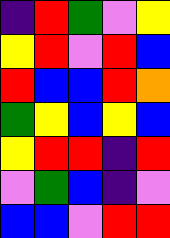[["indigo", "red", "green", "violet", "yellow"], ["yellow", "red", "violet", "red", "blue"], ["red", "blue", "blue", "red", "orange"], ["green", "yellow", "blue", "yellow", "blue"], ["yellow", "red", "red", "indigo", "red"], ["violet", "green", "blue", "indigo", "violet"], ["blue", "blue", "violet", "red", "red"]]